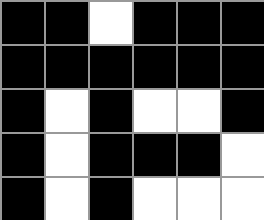[["black", "black", "white", "black", "black", "black"], ["black", "black", "black", "black", "black", "black"], ["black", "white", "black", "white", "white", "black"], ["black", "white", "black", "black", "black", "white"], ["black", "white", "black", "white", "white", "white"]]